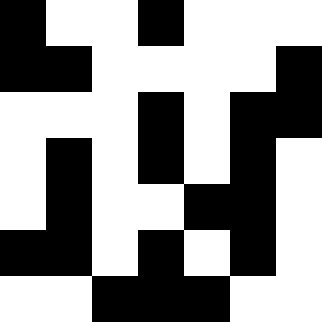[["black", "white", "white", "black", "white", "white", "white"], ["black", "black", "white", "white", "white", "white", "black"], ["white", "white", "white", "black", "white", "black", "black"], ["white", "black", "white", "black", "white", "black", "white"], ["white", "black", "white", "white", "black", "black", "white"], ["black", "black", "white", "black", "white", "black", "white"], ["white", "white", "black", "black", "black", "white", "white"]]